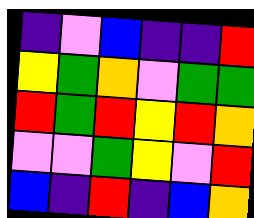[["indigo", "violet", "blue", "indigo", "indigo", "red"], ["yellow", "green", "orange", "violet", "green", "green"], ["red", "green", "red", "yellow", "red", "orange"], ["violet", "violet", "green", "yellow", "violet", "red"], ["blue", "indigo", "red", "indigo", "blue", "orange"]]